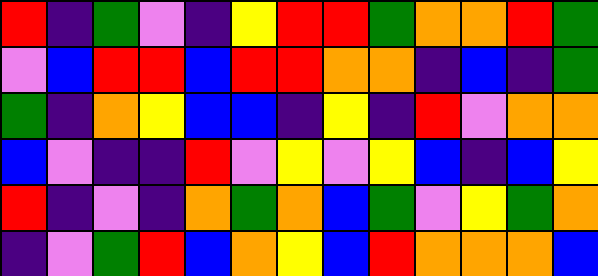[["red", "indigo", "green", "violet", "indigo", "yellow", "red", "red", "green", "orange", "orange", "red", "green"], ["violet", "blue", "red", "red", "blue", "red", "red", "orange", "orange", "indigo", "blue", "indigo", "green"], ["green", "indigo", "orange", "yellow", "blue", "blue", "indigo", "yellow", "indigo", "red", "violet", "orange", "orange"], ["blue", "violet", "indigo", "indigo", "red", "violet", "yellow", "violet", "yellow", "blue", "indigo", "blue", "yellow"], ["red", "indigo", "violet", "indigo", "orange", "green", "orange", "blue", "green", "violet", "yellow", "green", "orange"], ["indigo", "violet", "green", "red", "blue", "orange", "yellow", "blue", "red", "orange", "orange", "orange", "blue"]]